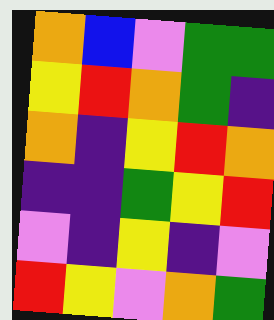[["orange", "blue", "violet", "green", "green"], ["yellow", "red", "orange", "green", "indigo"], ["orange", "indigo", "yellow", "red", "orange"], ["indigo", "indigo", "green", "yellow", "red"], ["violet", "indigo", "yellow", "indigo", "violet"], ["red", "yellow", "violet", "orange", "green"]]